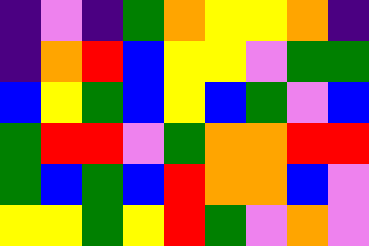[["indigo", "violet", "indigo", "green", "orange", "yellow", "yellow", "orange", "indigo"], ["indigo", "orange", "red", "blue", "yellow", "yellow", "violet", "green", "green"], ["blue", "yellow", "green", "blue", "yellow", "blue", "green", "violet", "blue"], ["green", "red", "red", "violet", "green", "orange", "orange", "red", "red"], ["green", "blue", "green", "blue", "red", "orange", "orange", "blue", "violet"], ["yellow", "yellow", "green", "yellow", "red", "green", "violet", "orange", "violet"]]